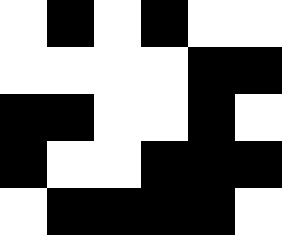[["white", "black", "white", "black", "white", "white"], ["white", "white", "white", "white", "black", "black"], ["black", "black", "white", "white", "black", "white"], ["black", "white", "white", "black", "black", "black"], ["white", "black", "black", "black", "black", "white"]]